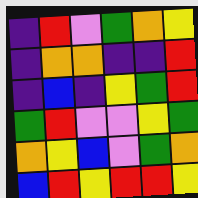[["indigo", "red", "violet", "green", "orange", "yellow"], ["indigo", "orange", "orange", "indigo", "indigo", "red"], ["indigo", "blue", "indigo", "yellow", "green", "red"], ["green", "red", "violet", "violet", "yellow", "green"], ["orange", "yellow", "blue", "violet", "green", "orange"], ["blue", "red", "yellow", "red", "red", "yellow"]]